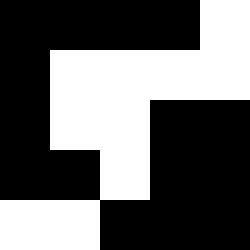[["black", "black", "black", "black", "white"], ["black", "white", "white", "white", "white"], ["black", "white", "white", "black", "black"], ["black", "black", "white", "black", "black"], ["white", "white", "black", "black", "black"]]